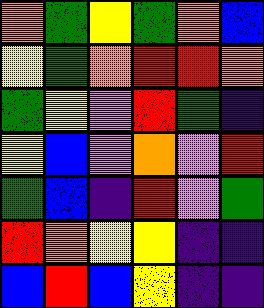[["orange", "green", "yellow", "green", "orange", "blue"], ["yellow", "green", "orange", "red", "red", "orange"], ["green", "yellow", "violet", "red", "green", "indigo"], ["yellow", "blue", "violet", "orange", "violet", "red"], ["green", "blue", "indigo", "red", "violet", "green"], ["red", "orange", "yellow", "yellow", "indigo", "indigo"], ["blue", "red", "blue", "yellow", "indigo", "indigo"]]